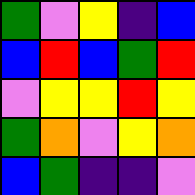[["green", "violet", "yellow", "indigo", "blue"], ["blue", "red", "blue", "green", "red"], ["violet", "yellow", "yellow", "red", "yellow"], ["green", "orange", "violet", "yellow", "orange"], ["blue", "green", "indigo", "indigo", "violet"]]